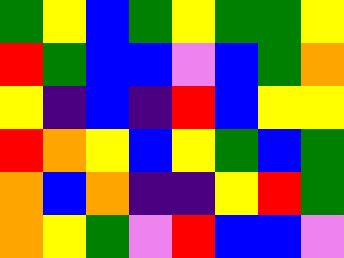[["green", "yellow", "blue", "green", "yellow", "green", "green", "yellow"], ["red", "green", "blue", "blue", "violet", "blue", "green", "orange"], ["yellow", "indigo", "blue", "indigo", "red", "blue", "yellow", "yellow"], ["red", "orange", "yellow", "blue", "yellow", "green", "blue", "green"], ["orange", "blue", "orange", "indigo", "indigo", "yellow", "red", "green"], ["orange", "yellow", "green", "violet", "red", "blue", "blue", "violet"]]